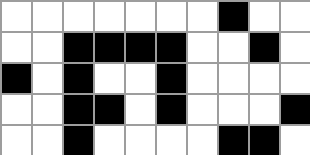[["white", "white", "white", "white", "white", "white", "white", "black", "white", "white"], ["white", "white", "black", "black", "black", "black", "white", "white", "black", "white"], ["black", "white", "black", "white", "white", "black", "white", "white", "white", "white"], ["white", "white", "black", "black", "white", "black", "white", "white", "white", "black"], ["white", "white", "black", "white", "white", "white", "white", "black", "black", "white"]]